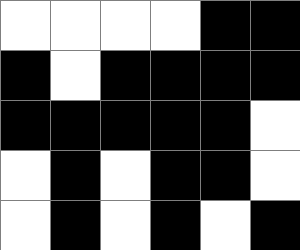[["white", "white", "white", "white", "black", "black"], ["black", "white", "black", "black", "black", "black"], ["black", "black", "black", "black", "black", "white"], ["white", "black", "white", "black", "black", "white"], ["white", "black", "white", "black", "white", "black"]]